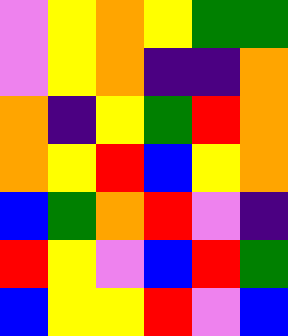[["violet", "yellow", "orange", "yellow", "green", "green"], ["violet", "yellow", "orange", "indigo", "indigo", "orange"], ["orange", "indigo", "yellow", "green", "red", "orange"], ["orange", "yellow", "red", "blue", "yellow", "orange"], ["blue", "green", "orange", "red", "violet", "indigo"], ["red", "yellow", "violet", "blue", "red", "green"], ["blue", "yellow", "yellow", "red", "violet", "blue"]]